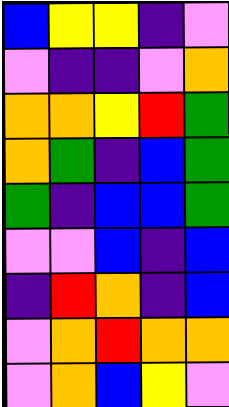[["blue", "yellow", "yellow", "indigo", "violet"], ["violet", "indigo", "indigo", "violet", "orange"], ["orange", "orange", "yellow", "red", "green"], ["orange", "green", "indigo", "blue", "green"], ["green", "indigo", "blue", "blue", "green"], ["violet", "violet", "blue", "indigo", "blue"], ["indigo", "red", "orange", "indigo", "blue"], ["violet", "orange", "red", "orange", "orange"], ["violet", "orange", "blue", "yellow", "violet"]]